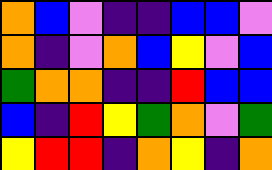[["orange", "blue", "violet", "indigo", "indigo", "blue", "blue", "violet"], ["orange", "indigo", "violet", "orange", "blue", "yellow", "violet", "blue"], ["green", "orange", "orange", "indigo", "indigo", "red", "blue", "blue"], ["blue", "indigo", "red", "yellow", "green", "orange", "violet", "green"], ["yellow", "red", "red", "indigo", "orange", "yellow", "indigo", "orange"]]